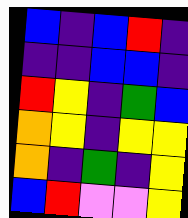[["blue", "indigo", "blue", "red", "indigo"], ["indigo", "indigo", "blue", "blue", "indigo"], ["red", "yellow", "indigo", "green", "blue"], ["orange", "yellow", "indigo", "yellow", "yellow"], ["orange", "indigo", "green", "indigo", "yellow"], ["blue", "red", "violet", "violet", "yellow"]]